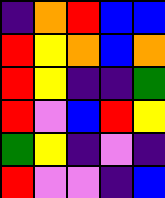[["indigo", "orange", "red", "blue", "blue"], ["red", "yellow", "orange", "blue", "orange"], ["red", "yellow", "indigo", "indigo", "green"], ["red", "violet", "blue", "red", "yellow"], ["green", "yellow", "indigo", "violet", "indigo"], ["red", "violet", "violet", "indigo", "blue"]]